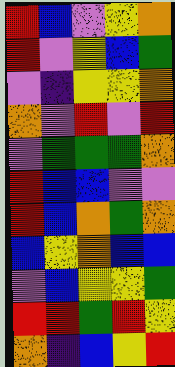[["red", "blue", "violet", "yellow", "orange"], ["red", "violet", "yellow", "blue", "green"], ["violet", "indigo", "yellow", "yellow", "orange"], ["orange", "violet", "red", "violet", "red"], ["violet", "green", "green", "green", "orange"], ["red", "blue", "blue", "violet", "violet"], ["red", "blue", "orange", "green", "orange"], ["blue", "yellow", "orange", "blue", "blue"], ["violet", "blue", "yellow", "yellow", "green"], ["red", "red", "green", "red", "yellow"], ["orange", "indigo", "blue", "yellow", "red"]]